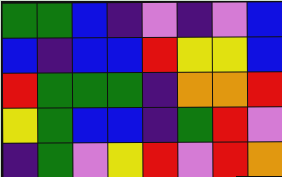[["green", "green", "blue", "indigo", "violet", "indigo", "violet", "blue"], ["blue", "indigo", "blue", "blue", "red", "yellow", "yellow", "blue"], ["red", "green", "green", "green", "indigo", "orange", "orange", "red"], ["yellow", "green", "blue", "blue", "indigo", "green", "red", "violet"], ["indigo", "green", "violet", "yellow", "red", "violet", "red", "orange"]]